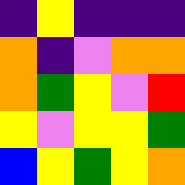[["indigo", "yellow", "indigo", "indigo", "indigo"], ["orange", "indigo", "violet", "orange", "orange"], ["orange", "green", "yellow", "violet", "red"], ["yellow", "violet", "yellow", "yellow", "green"], ["blue", "yellow", "green", "yellow", "orange"]]